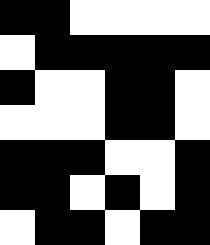[["black", "black", "white", "white", "white", "white"], ["white", "black", "black", "black", "black", "black"], ["black", "white", "white", "black", "black", "white"], ["white", "white", "white", "black", "black", "white"], ["black", "black", "black", "white", "white", "black"], ["black", "black", "white", "black", "white", "black"], ["white", "black", "black", "white", "black", "black"]]